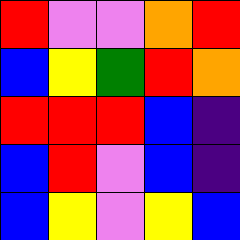[["red", "violet", "violet", "orange", "red"], ["blue", "yellow", "green", "red", "orange"], ["red", "red", "red", "blue", "indigo"], ["blue", "red", "violet", "blue", "indigo"], ["blue", "yellow", "violet", "yellow", "blue"]]